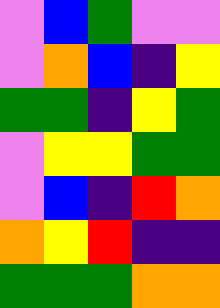[["violet", "blue", "green", "violet", "violet"], ["violet", "orange", "blue", "indigo", "yellow"], ["green", "green", "indigo", "yellow", "green"], ["violet", "yellow", "yellow", "green", "green"], ["violet", "blue", "indigo", "red", "orange"], ["orange", "yellow", "red", "indigo", "indigo"], ["green", "green", "green", "orange", "orange"]]